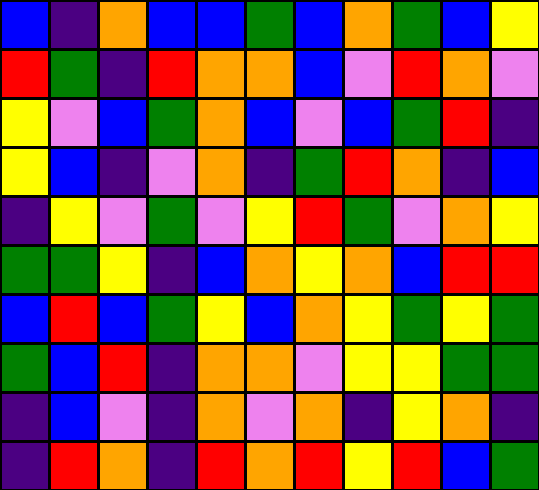[["blue", "indigo", "orange", "blue", "blue", "green", "blue", "orange", "green", "blue", "yellow"], ["red", "green", "indigo", "red", "orange", "orange", "blue", "violet", "red", "orange", "violet"], ["yellow", "violet", "blue", "green", "orange", "blue", "violet", "blue", "green", "red", "indigo"], ["yellow", "blue", "indigo", "violet", "orange", "indigo", "green", "red", "orange", "indigo", "blue"], ["indigo", "yellow", "violet", "green", "violet", "yellow", "red", "green", "violet", "orange", "yellow"], ["green", "green", "yellow", "indigo", "blue", "orange", "yellow", "orange", "blue", "red", "red"], ["blue", "red", "blue", "green", "yellow", "blue", "orange", "yellow", "green", "yellow", "green"], ["green", "blue", "red", "indigo", "orange", "orange", "violet", "yellow", "yellow", "green", "green"], ["indigo", "blue", "violet", "indigo", "orange", "violet", "orange", "indigo", "yellow", "orange", "indigo"], ["indigo", "red", "orange", "indigo", "red", "orange", "red", "yellow", "red", "blue", "green"]]